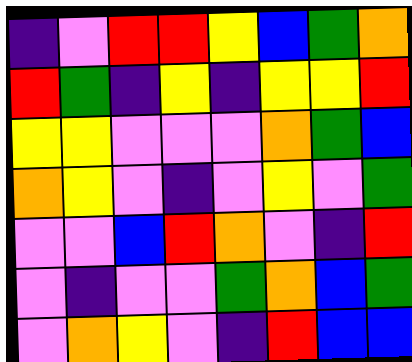[["indigo", "violet", "red", "red", "yellow", "blue", "green", "orange"], ["red", "green", "indigo", "yellow", "indigo", "yellow", "yellow", "red"], ["yellow", "yellow", "violet", "violet", "violet", "orange", "green", "blue"], ["orange", "yellow", "violet", "indigo", "violet", "yellow", "violet", "green"], ["violet", "violet", "blue", "red", "orange", "violet", "indigo", "red"], ["violet", "indigo", "violet", "violet", "green", "orange", "blue", "green"], ["violet", "orange", "yellow", "violet", "indigo", "red", "blue", "blue"]]